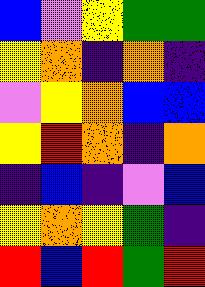[["blue", "violet", "yellow", "green", "green"], ["yellow", "orange", "indigo", "orange", "indigo"], ["violet", "yellow", "orange", "blue", "blue"], ["yellow", "red", "orange", "indigo", "orange"], ["indigo", "blue", "indigo", "violet", "blue"], ["yellow", "orange", "yellow", "green", "indigo"], ["red", "blue", "red", "green", "red"]]